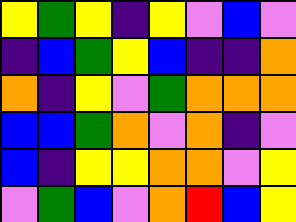[["yellow", "green", "yellow", "indigo", "yellow", "violet", "blue", "violet"], ["indigo", "blue", "green", "yellow", "blue", "indigo", "indigo", "orange"], ["orange", "indigo", "yellow", "violet", "green", "orange", "orange", "orange"], ["blue", "blue", "green", "orange", "violet", "orange", "indigo", "violet"], ["blue", "indigo", "yellow", "yellow", "orange", "orange", "violet", "yellow"], ["violet", "green", "blue", "violet", "orange", "red", "blue", "yellow"]]